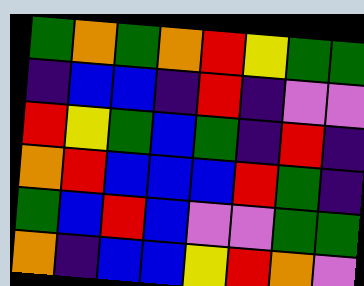[["green", "orange", "green", "orange", "red", "yellow", "green", "green"], ["indigo", "blue", "blue", "indigo", "red", "indigo", "violet", "violet"], ["red", "yellow", "green", "blue", "green", "indigo", "red", "indigo"], ["orange", "red", "blue", "blue", "blue", "red", "green", "indigo"], ["green", "blue", "red", "blue", "violet", "violet", "green", "green"], ["orange", "indigo", "blue", "blue", "yellow", "red", "orange", "violet"]]